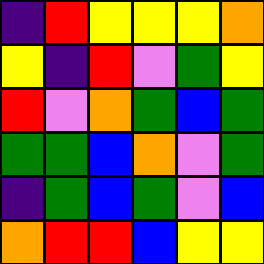[["indigo", "red", "yellow", "yellow", "yellow", "orange"], ["yellow", "indigo", "red", "violet", "green", "yellow"], ["red", "violet", "orange", "green", "blue", "green"], ["green", "green", "blue", "orange", "violet", "green"], ["indigo", "green", "blue", "green", "violet", "blue"], ["orange", "red", "red", "blue", "yellow", "yellow"]]